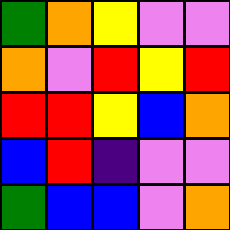[["green", "orange", "yellow", "violet", "violet"], ["orange", "violet", "red", "yellow", "red"], ["red", "red", "yellow", "blue", "orange"], ["blue", "red", "indigo", "violet", "violet"], ["green", "blue", "blue", "violet", "orange"]]